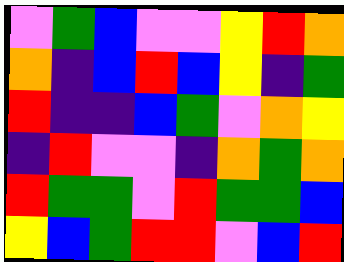[["violet", "green", "blue", "violet", "violet", "yellow", "red", "orange"], ["orange", "indigo", "blue", "red", "blue", "yellow", "indigo", "green"], ["red", "indigo", "indigo", "blue", "green", "violet", "orange", "yellow"], ["indigo", "red", "violet", "violet", "indigo", "orange", "green", "orange"], ["red", "green", "green", "violet", "red", "green", "green", "blue"], ["yellow", "blue", "green", "red", "red", "violet", "blue", "red"]]